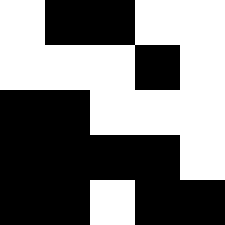[["white", "black", "black", "white", "white"], ["white", "white", "white", "black", "white"], ["black", "black", "white", "white", "white"], ["black", "black", "black", "black", "white"], ["black", "black", "white", "black", "black"]]